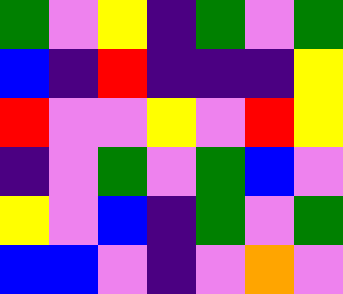[["green", "violet", "yellow", "indigo", "green", "violet", "green"], ["blue", "indigo", "red", "indigo", "indigo", "indigo", "yellow"], ["red", "violet", "violet", "yellow", "violet", "red", "yellow"], ["indigo", "violet", "green", "violet", "green", "blue", "violet"], ["yellow", "violet", "blue", "indigo", "green", "violet", "green"], ["blue", "blue", "violet", "indigo", "violet", "orange", "violet"]]